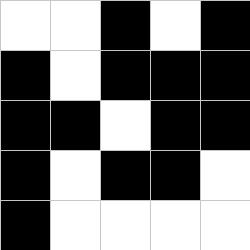[["white", "white", "black", "white", "black"], ["black", "white", "black", "black", "black"], ["black", "black", "white", "black", "black"], ["black", "white", "black", "black", "white"], ["black", "white", "white", "white", "white"]]